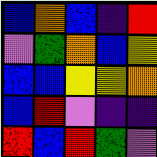[["blue", "orange", "blue", "indigo", "red"], ["violet", "green", "orange", "blue", "yellow"], ["blue", "blue", "yellow", "yellow", "orange"], ["blue", "red", "violet", "indigo", "indigo"], ["red", "blue", "red", "green", "violet"]]